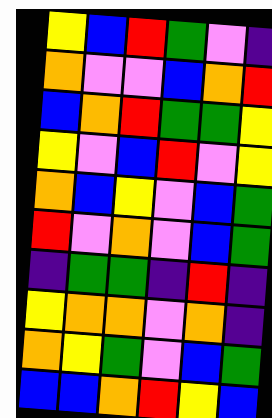[["yellow", "blue", "red", "green", "violet", "indigo"], ["orange", "violet", "violet", "blue", "orange", "red"], ["blue", "orange", "red", "green", "green", "yellow"], ["yellow", "violet", "blue", "red", "violet", "yellow"], ["orange", "blue", "yellow", "violet", "blue", "green"], ["red", "violet", "orange", "violet", "blue", "green"], ["indigo", "green", "green", "indigo", "red", "indigo"], ["yellow", "orange", "orange", "violet", "orange", "indigo"], ["orange", "yellow", "green", "violet", "blue", "green"], ["blue", "blue", "orange", "red", "yellow", "blue"]]